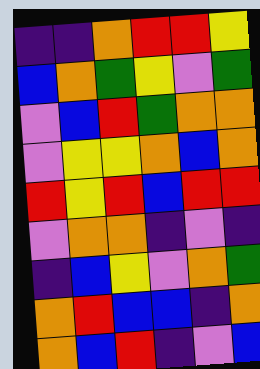[["indigo", "indigo", "orange", "red", "red", "yellow"], ["blue", "orange", "green", "yellow", "violet", "green"], ["violet", "blue", "red", "green", "orange", "orange"], ["violet", "yellow", "yellow", "orange", "blue", "orange"], ["red", "yellow", "red", "blue", "red", "red"], ["violet", "orange", "orange", "indigo", "violet", "indigo"], ["indigo", "blue", "yellow", "violet", "orange", "green"], ["orange", "red", "blue", "blue", "indigo", "orange"], ["orange", "blue", "red", "indigo", "violet", "blue"]]